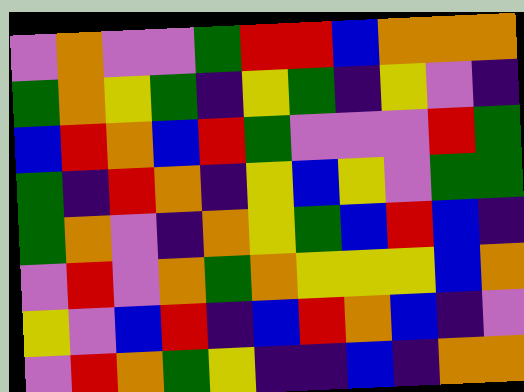[["violet", "orange", "violet", "violet", "green", "red", "red", "blue", "orange", "orange", "orange"], ["green", "orange", "yellow", "green", "indigo", "yellow", "green", "indigo", "yellow", "violet", "indigo"], ["blue", "red", "orange", "blue", "red", "green", "violet", "violet", "violet", "red", "green"], ["green", "indigo", "red", "orange", "indigo", "yellow", "blue", "yellow", "violet", "green", "green"], ["green", "orange", "violet", "indigo", "orange", "yellow", "green", "blue", "red", "blue", "indigo"], ["violet", "red", "violet", "orange", "green", "orange", "yellow", "yellow", "yellow", "blue", "orange"], ["yellow", "violet", "blue", "red", "indigo", "blue", "red", "orange", "blue", "indigo", "violet"], ["violet", "red", "orange", "green", "yellow", "indigo", "indigo", "blue", "indigo", "orange", "orange"]]